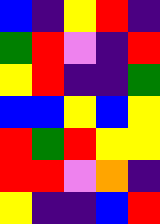[["blue", "indigo", "yellow", "red", "indigo"], ["green", "red", "violet", "indigo", "red"], ["yellow", "red", "indigo", "indigo", "green"], ["blue", "blue", "yellow", "blue", "yellow"], ["red", "green", "red", "yellow", "yellow"], ["red", "red", "violet", "orange", "indigo"], ["yellow", "indigo", "indigo", "blue", "red"]]